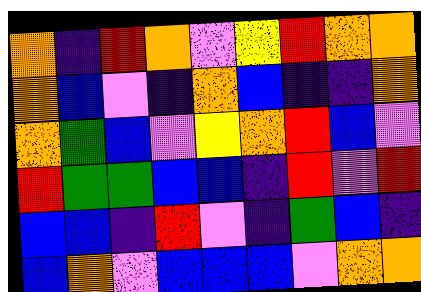[["orange", "indigo", "red", "orange", "violet", "yellow", "red", "orange", "orange"], ["orange", "blue", "violet", "indigo", "orange", "blue", "indigo", "indigo", "orange"], ["orange", "green", "blue", "violet", "yellow", "orange", "red", "blue", "violet"], ["red", "green", "green", "blue", "blue", "indigo", "red", "violet", "red"], ["blue", "blue", "indigo", "red", "violet", "indigo", "green", "blue", "indigo"], ["blue", "orange", "violet", "blue", "blue", "blue", "violet", "orange", "orange"]]